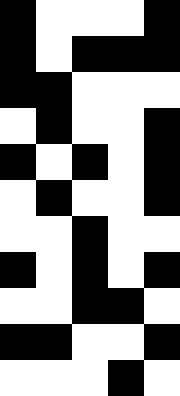[["black", "white", "white", "white", "black"], ["black", "white", "black", "black", "black"], ["black", "black", "white", "white", "white"], ["white", "black", "white", "white", "black"], ["black", "white", "black", "white", "black"], ["white", "black", "white", "white", "black"], ["white", "white", "black", "white", "white"], ["black", "white", "black", "white", "black"], ["white", "white", "black", "black", "white"], ["black", "black", "white", "white", "black"], ["white", "white", "white", "black", "white"]]